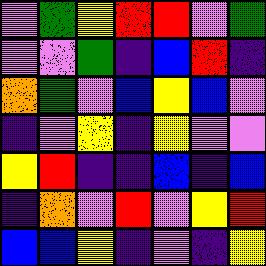[["violet", "green", "yellow", "red", "red", "violet", "green"], ["violet", "violet", "green", "indigo", "blue", "red", "indigo"], ["orange", "green", "violet", "blue", "yellow", "blue", "violet"], ["indigo", "violet", "yellow", "indigo", "yellow", "violet", "violet"], ["yellow", "red", "indigo", "indigo", "blue", "indigo", "blue"], ["indigo", "orange", "violet", "red", "violet", "yellow", "red"], ["blue", "blue", "yellow", "indigo", "violet", "indigo", "yellow"]]